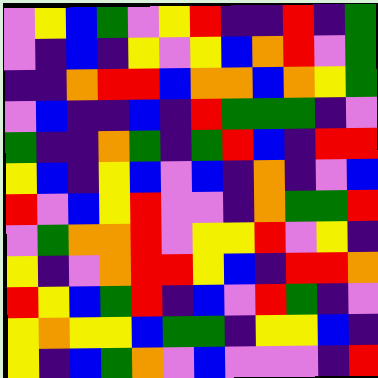[["violet", "yellow", "blue", "green", "violet", "yellow", "red", "indigo", "indigo", "red", "indigo", "green"], ["violet", "indigo", "blue", "indigo", "yellow", "violet", "yellow", "blue", "orange", "red", "violet", "green"], ["indigo", "indigo", "orange", "red", "red", "blue", "orange", "orange", "blue", "orange", "yellow", "green"], ["violet", "blue", "indigo", "indigo", "blue", "indigo", "red", "green", "green", "green", "indigo", "violet"], ["green", "indigo", "indigo", "orange", "green", "indigo", "green", "red", "blue", "indigo", "red", "red"], ["yellow", "blue", "indigo", "yellow", "blue", "violet", "blue", "indigo", "orange", "indigo", "violet", "blue"], ["red", "violet", "blue", "yellow", "red", "violet", "violet", "indigo", "orange", "green", "green", "red"], ["violet", "green", "orange", "orange", "red", "violet", "yellow", "yellow", "red", "violet", "yellow", "indigo"], ["yellow", "indigo", "violet", "orange", "red", "red", "yellow", "blue", "indigo", "red", "red", "orange"], ["red", "yellow", "blue", "green", "red", "indigo", "blue", "violet", "red", "green", "indigo", "violet"], ["yellow", "orange", "yellow", "yellow", "blue", "green", "green", "indigo", "yellow", "yellow", "blue", "indigo"], ["yellow", "indigo", "blue", "green", "orange", "violet", "blue", "violet", "violet", "violet", "indigo", "red"]]